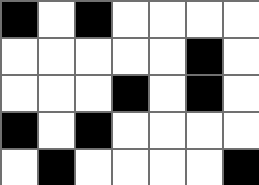[["black", "white", "black", "white", "white", "white", "white"], ["white", "white", "white", "white", "white", "black", "white"], ["white", "white", "white", "black", "white", "black", "white"], ["black", "white", "black", "white", "white", "white", "white"], ["white", "black", "white", "white", "white", "white", "black"]]